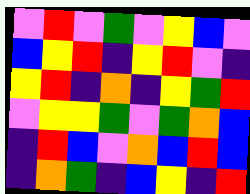[["violet", "red", "violet", "green", "violet", "yellow", "blue", "violet"], ["blue", "yellow", "red", "indigo", "yellow", "red", "violet", "indigo"], ["yellow", "red", "indigo", "orange", "indigo", "yellow", "green", "red"], ["violet", "yellow", "yellow", "green", "violet", "green", "orange", "blue"], ["indigo", "red", "blue", "violet", "orange", "blue", "red", "blue"], ["indigo", "orange", "green", "indigo", "blue", "yellow", "indigo", "red"]]